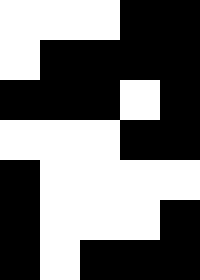[["white", "white", "white", "black", "black"], ["white", "black", "black", "black", "black"], ["black", "black", "black", "white", "black"], ["white", "white", "white", "black", "black"], ["black", "white", "white", "white", "white"], ["black", "white", "white", "white", "black"], ["black", "white", "black", "black", "black"]]